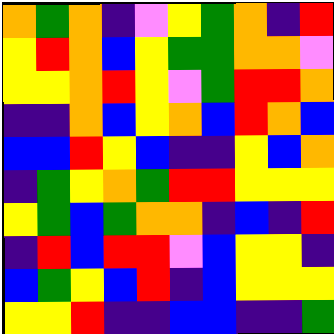[["orange", "green", "orange", "indigo", "violet", "yellow", "green", "orange", "indigo", "red"], ["yellow", "red", "orange", "blue", "yellow", "green", "green", "orange", "orange", "violet"], ["yellow", "yellow", "orange", "red", "yellow", "violet", "green", "red", "red", "orange"], ["indigo", "indigo", "orange", "blue", "yellow", "orange", "blue", "red", "orange", "blue"], ["blue", "blue", "red", "yellow", "blue", "indigo", "indigo", "yellow", "blue", "orange"], ["indigo", "green", "yellow", "orange", "green", "red", "red", "yellow", "yellow", "yellow"], ["yellow", "green", "blue", "green", "orange", "orange", "indigo", "blue", "indigo", "red"], ["indigo", "red", "blue", "red", "red", "violet", "blue", "yellow", "yellow", "indigo"], ["blue", "green", "yellow", "blue", "red", "indigo", "blue", "yellow", "yellow", "yellow"], ["yellow", "yellow", "red", "indigo", "indigo", "blue", "blue", "indigo", "indigo", "green"]]